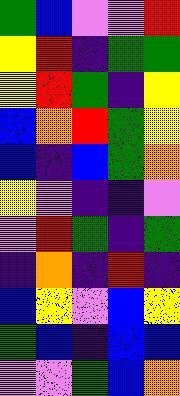[["green", "blue", "violet", "violet", "red"], ["yellow", "red", "indigo", "green", "green"], ["yellow", "red", "green", "indigo", "yellow"], ["blue", "orange", "red", "green", "yellow"], ["blue", "indigo", "blue", "green", "orange"], ["yellow", "violet", "indigo", "indigo", "violet"], ["violet", "red", "green", "indigo", "green"], ["indigo", "orange", "indigo", "red", "indigo"], ["blue", "yellow", "violet", "blue", "yellow"], ["green", "blue", "indigo", "blue", "blue"], ["violet", "violet", "green", "blue", "orange"]]